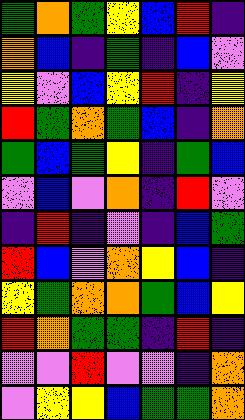[["green", "orange", "green", "yellow", "blue", "red", "indigo"], ["orange", "blue", "indigo", "green", "indigo", "blue", "violet"], ["yellow", "violet", "blue", "yellow", "red", "indigo", "yellow"], ["red", "green", "orange", "green", "blue", "indigo", "orange"], ["green", "blue", "green", "yellow", "indigo", "green", "blue"], ["violet", "blue", "violet", "orange", "indigo", "red", "violet"], ["indigo", "red", "indigo", "violet", "indigo", "blue", "green"], ["red", "blue", "violet", "orange", "yellow", "blue", "indigo"], ["yellow", "green", "orange", "orange", "green", "blue", "yellow"], ["red", "orange", "green", "green", "indigo", "red", "indigo"], ["violet", "violet", "red", "violet", "violet", "indigo", "orange"], ["violet", "yellow", "yellow", "blue", "green", "green", "orange"]]